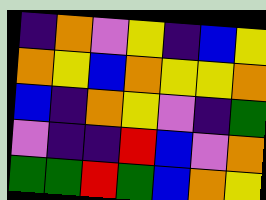[["indigo", "orange", "violet", "yellow", "indigo", "blue", "yellow"], ["orange", "yellow", "blue", "orange", "yellow", "yellow", "orange"], ["blue", "indigo", "orange", "yellow", "violet", "indigo", "green"], ["violet", "indigo", "indigo", "red", "blue", "violet", "orange"], ["green", "green", "red", "green", "blue", "orange", "yellow"]]